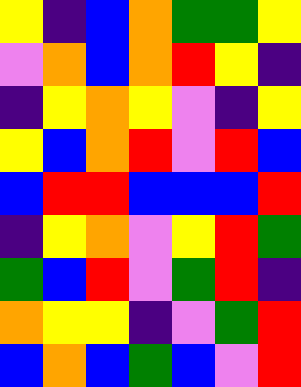[["yellow", "indigo", "blue", "orange", "green", "green", "yellow"], ["violet", "orange", "blue", "orange", "red", "yellow", "indigo"], ["indigo", "yellow", "orange", "yellow", "violet", "indigo", "yellow"], ["yellow", "blue", "orange", "red", "violet", "red", "blue"], ["blue", "red", "red", "blue", "blue", "blue", "red"], ["indigo", "yellow", "orange", "violet", "yellow", "red", "green"], ["green", "blue", "red", "violet", "green", "red", "indigo"], ["orange", "yellow", "yellow", "indigo", "violet", "green", "red"], ["blue", "orange", "blue", "green", "blue", "violet", "red"]]